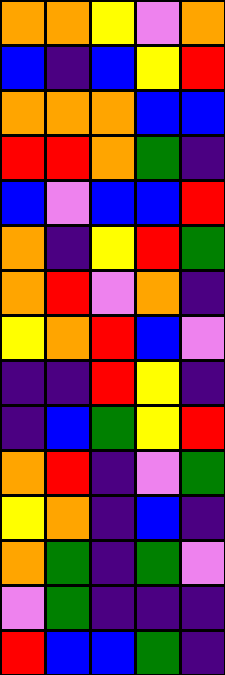[["orange", "orange", "yellow", "violet", "orange"], ["blue", "indigo", "blue", "yellow", "red"], ["orange", "orange", "orange", "blue", "blue"], ["red", "red", "orange", "green", "indigo"], ["blue", "violet", "blue", "blue", "red"], ["orange", "indigo", "yellow", "red", "green"], ["orange", "red", "violet", "orange", "indigo"], ["yellow", "orange", "red", "blue", "violet"], ["indigo", "indigo", "red", "yellow", "indigo"], ["indigo", "blue", "green", "yellow", "red"], ["orange", "red", "indigo", "violet", "green"], ["yellow", "orange", "indigo", "blue", "indigo"], ["orange", "green", "indigo", "green", "violet"], ["violet", "green", "indigo", "indigo", "indigo"], ["red", "blue", "blue", "green", "indigo"]]